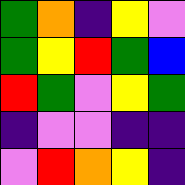[["green", "orange", "indigo", "yellow", "violet"], ["green", "yellow", "red", "green", "blue"], ["red", "green", "violet", "yellow", "green"], ["indigo", "violet", "violet", "indigo", "indigo"], ["violet", "red", "orange", "yellow", "indigo"]]